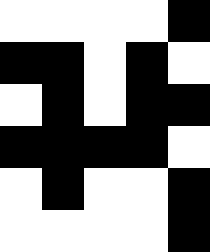[["white", "white", "white", "white", "black"], ["black", "black", "white", "black", "white"], ["white", "black", "white", "black", "black"], ["black", "black", "black", "black", "white"], ["white", "black", "white", "white", "black"], ["white", "white", "white", "white", "black"]]